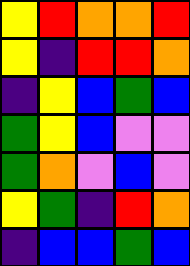[["yellow", "red", "orange", "orange", "red"], ["yellow", "indigo", "red", "red", "orange"], ["indigo", "yellow", "blue", "green", "blue"], ["green", "yellow", "blue", "violet", "violet"], ["green", "orange", "violet", "blue", "violet"], ["yellow", "green", "indigo", "red", "orange"], ["indigo", "blue", "blue", "green", "blue"]]